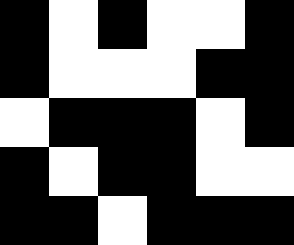[["black", "white", "black", "white", "white", "black"], ["black", "white", "white", "white", "black", "black"], ["white", "black", "black", "black", "white", "black"], ["black", "white", "black", "black", "white", "white"], ["black", "black", "white", "black", "black", "black"]]